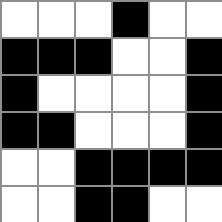[["white", "white", "white", "black", "white", "white"], ["black", "black", "black", "white", "white", "black"], ["black", "white", "white", "white", "white", "black"], ["black", "black", "white", "white", "white", "black"], ["white", "white", "black", "black", "black", "black"], ["white", "white", "black", "black", "white", "white"]]